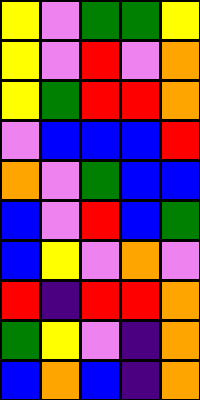[["yellow", "violet", "green", "green", "yellow"], ["yellow", "violet", "red", "violet", "orange"], ["yellow", "green", "red", "red", "orange"], ["violet", "blue", "blue", "blue", "red"], ["orange", "violet", "green", "blue", "blue"], ["blue", "violet", "red", "blue", "green"], ["blue", "yellow", "violet", "orange", "violet"], ["red", "indigo", "red", "red", "orange"], ["green", "yellow", "violet", "indigo", "orange"], ["blue", "orange", "blue", "indigo", "orange"]]